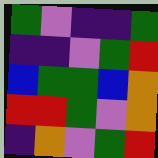[["green", "violet", "indigo", "indigo", "green"], ["indigo", "indigo", "violet", "green", "red"], ["blue", "green", "green", "blue", "orange"], ["red", "red", "green", "violet", "orange"], ["indigo", "orange", "violet", "green", "red"]]